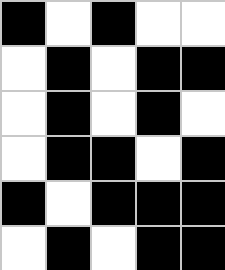[["black", "white", "black", "white", "white"], ["white", "black", "white", "black", "black"], ["white", "black", "white", "black", "white"], ["white", "black", "black", "white", "black"], ["black", "white", "black", "black", "black"], ["white", "black", "white", "black", "black"]]